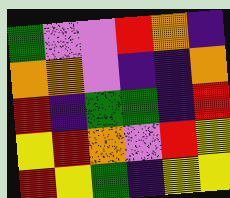[["green", "violet", "violet", "red", "orange", "indigo"], ["orange", "orange", "violet", "indigo", "indigo", "orange"], ["red", "indigo", "green", "green", "indigo", "red"], ["yellow", "red", "orange", "violet", "red", "yellow"], ["red", "yellow", "green", "indigo", "yellow", "yellow"]]